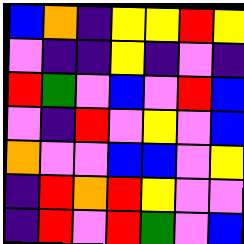[["blue", "orange", "indigo", "yellow", "yellow", "red", "yellow"], ["violet", "indigo", "indigo", "yellow", "indigo", "violet", "indigo"], ["red", "green", "violet", "blue", "violet", "red", "blue"], ["violet", "indigo", "red", "violet", "yellow", "violet", "blue"], ["orange", "violet", "violet", "blue", "blue", "violet", "yellow"], ["indigo", "red", "orange", "red", "yellow", "violet", "violet"], ["indigo", "red", "violet", "red", "green", "violet", "blue"]]